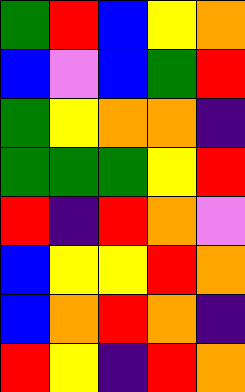[["green", "red", "blue", "yellow", "orange"], ["blue", "violet", "blue", "green", "red"], ["green", "yellow", "orange", "orange", "indigo"], ["green", "green", "green", "yellow", "red"], ["red", "indigo", "red", "orange", "violet"], ["blue", "yellow", "yellow", "red", "orange"], ["blue", "orange", "red", "orange", "indigo"], ["red", "yellow", "indigo", "red", "orange"]]